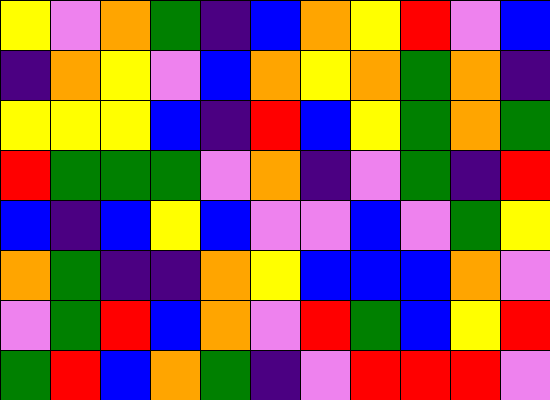[["yellow", "violet", "orange", "green", "indigo", "blue", "orange", "yellow", "red", "violet", "blue"], ["indigo", "orange", "yellow", "violet", "blue", "orange", "yellow", "orange", "green", "orange", "indigo"], ["yellow", "yellow", "yellow", "blue", "indigo", "red", "blue", "yellow", "green", "orange", "green"], ["red", "green", "green", "green", "violet", "orange", "indigo", "violet", "green", "indigo", "red"], ["blue", "indigo", "blue", "yellow", "blue", "violet", "violet", "blue", "violet", "green", "yellow"], ["orange", "green", "indigo", "indigo", "orange", "yellow", "blue", "blue", "blue", "orange", "violet"], ["violet", "green", "red", "blue", "orange", "violet", "red", "green", "blue", "yellow", "red"], ["green", "red", "blue", "orange", "green", "indigo", "violet", "red", "red", "red", "violet"]]